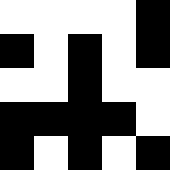[["white", "white", "white", "white", "black"], ["black", "white", "black", "white", "black"], ["white", "white", "black", "white", "white"], ["black", "black", "black", "black", "white"], ["black", "white", "black", "white", "black"]]